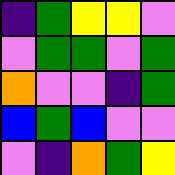[["indigo", "green", "yellow", "yellow", "violet"], ["violet", "green", "green", "violet", "green"], ["orange", "violet", "violet", "indigo", "green"], ["blue", "green", "blue", "violet", "violet"], ["violet", "indigo", "orange", "green", "yellow"]]